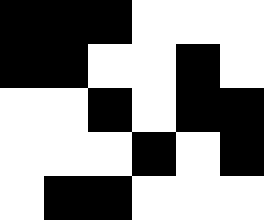[["black", "black", "black", "white", "white", "white"], ["black", "black", "white", "white", "black", "white"], ["white", "white", "black", "white", "black", "black"], ["white", "white", "white", "black", "white", "black"], ["white", "black", "black", "white", "white", "white"]]